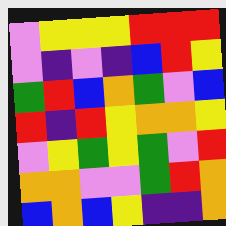[["violet", "yellow", "yellow", "yellow", "red", "red", "red"], ["violet", "indigo", "violet", "indigo", "blue", "red", "yellow"], ["green", "red", "blue", "orange", "green", "violet", "blue"], ["red", "indigo", "red", "yellow", "orange", "orange", "yellow"], ["violet", "yellow", "green", "yellow", "green", "violet", "red"], ["orange", "orange", "violet", "violet", "green", "red", "orange"], ["blue", "orange", "blue", "yellow", "indigo", "indigo", "orange"]]